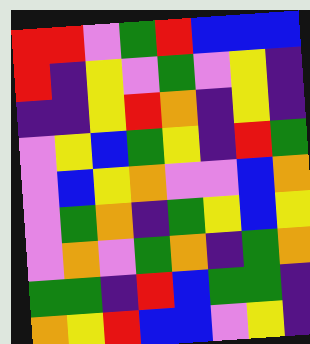[["red", "red", "violet", "green", "red", "blue", "blue", "blue"], ["red", "indigo", "yellow", "violet", "green", "violet", "yellow", "indigo"], ["indigo", "indigo", "yellow", "red", "orange", "indigo", "yellow", "indigo"], ["violet", "yellow", "blue", "green", "yellow", "indigo", "red", "green"], ["violet", "blue", "yellow", "orange", "violet", "violet", "blue", "orange"], ["violet", "green", "orange", "indigo", "green", "yellow", "blue", "yellow"], ["violet", "orange", "violet", "green", "orange", "indigo", "green", "orange"], ["green", "green", "indigo", "red", "blue", "green", "green", "indigo"], ["orange", "yellow", "red", "blue", "blue", "violet", "yellow", "indigo"]]